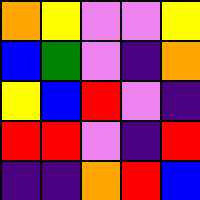[["orange", "yellow", "violet", "violet", "yellow"], ["blue", "green", "violet", "indigo", "orange"], ["yellow", "blue", "red", "violet", "indigo"], ["red", "red", "violet", "indigo", "red"], ["indigo", "indigo", "orange", "red", "blue"]]